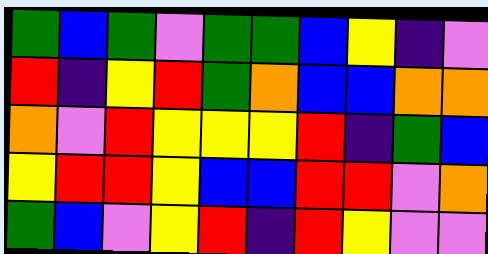[["green", "blue", "green", "violet", "green", "green", "blue", "yellow", "indigo", "violet"], ["red", "indigo", "yellow", "red", "green", "orange", "blue", "blue", "orange", "orange"], ["orange", "violet", "red", "yellow", "yellow", "yellow", "red", "indigo", "green", "blue"], ["yellow", "red", "red", "yellow", "blue", "blue", "red", "red", "violet", "orange"], ["green", "blue", "violet", "yellow", "red", "indigo", "red", "yellow", "violet", "violet"]]